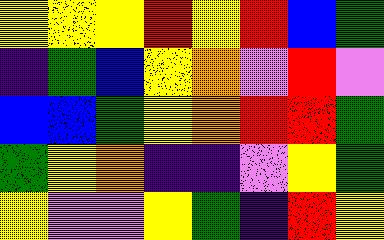[["yellow", "yellow", "yellow", "red", "yellow", "red", "blue", "green"], ["indigo", "green", "blue", "yellow", "orange", "violet", "red", "violet"], ["blue", "blue", "green", "yellow", "orange", "red", "red", "green"], ["green", "yellow", "orange", "indigo", "indigo", "violet", "yellow", "green"], ["yellow", "violet", "violet", "yellow", "green", "indigo", "red", "yellow"]]